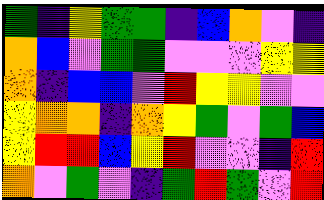[["green", "indigo", "yellow", "green", "green", "indigo", "blue", "orange", "violet", "indigo"], ["orange", "blue", "violet", "green", "green", "violet", "violet", "violet", "yellow", "yellow"], ["orange", "indigo", "blue", "blue", "violet", "red", "yellow", "yellow", "violet", "violet"], ["yellow", "orange", "orange", "indigo", "orange", "yellow", "green", "violet", "green", "blue"], ["yellow", "red", "red", "blue", "yellow", "red", "violet", "violet", "indigo", "red"], ["orange", "violet", "green", "violet", "indigo", "green", "red", "green", "violet", "red"]]